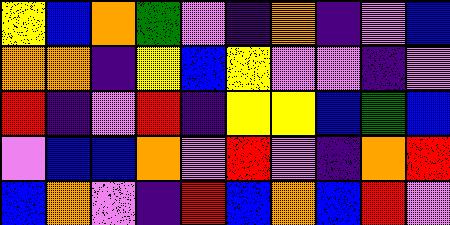[["yellow", "blue", "orange", "green", "violet", "indigo", "orange", "indigo", "violet", "blue"], ["orange", "orange", "indigo", "yellow", "blue", "yellow", "violet", "violet", "indigo", "violet"], ["red", "indigo", "violet", "red", "indigo", "yellow", "yellow", "blue", "green", "blue"], ["violet", "blue", "blue", "orange", "violet", "red", "violet", "indigo", "orange", "red"], ["blue", "orange", "violet", "indigo", "red", "blue", "orange", "blue", "red", "violet"]]